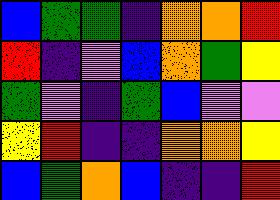[["blue", "green", "green", "indigo", "orange", "orange", "red"], ["red", "indigo", "violet", "blue", "orange", "green", "yellow"], ["green", "violet", "indigo", "green", "blue", "violet", "violet"], ["yellow", "red", "indigo", "indigo", "orange", "orange", "yellow"], ["blue", "green", "orange", "blue", "indigo", "indigo", "red"]]